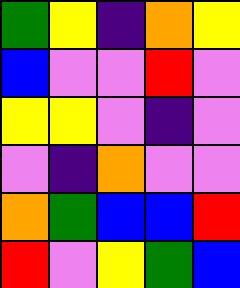[["green", "yellow", "indigo", "orange", "yellow"], ["blue", "violet", "violet", "red", "violet"], ["yellow", "yellow", "violet", "indigo", "violet"], ["violet", "indigo", "orange", "violet", "violet"], ["orange", "green", "blue", "blue", "red"], ["red", "violet", "yellow", "green", "blue"]]